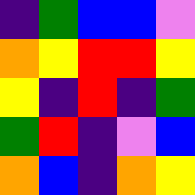[["indigo", "green", "blue", "blue", "violet"], ["orange", "yellow", "red", "red", "yellow"], ["yellow", "indigo", "red", "indigo", "green"], ["green", "red", "indigo", "violet", "blue"], ["orange", "blue", "indigo", "orange", "yellow"]]